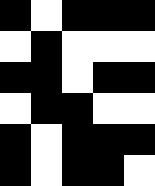[["black", "white", "black", "black", "black"], ["white", "black", "white", "white", "white"], ["black", "black", "white", "black", "black"], ["white", "black", "black", "white", "white"], ["black", "white", "black", "black", "black"], ["black", "white", "black", "black", "white"]]